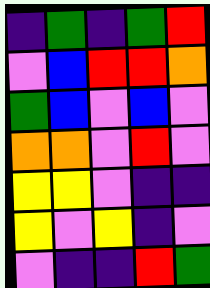[["indigo", "green", "indigo", "green", "red"], ["violet", "blue", "red", "red", "orange"], ["green", "blue", "violet", "blue", "violet"], ["orange", "orange", "violet", "red", "violet"], ["yellow", "yellow", "violet", "indigo", "indigo"], ["yellow", "violet", "yellow", "indigo", "violet"], ["violet", "indigo", "indigo", "red", "green"]]